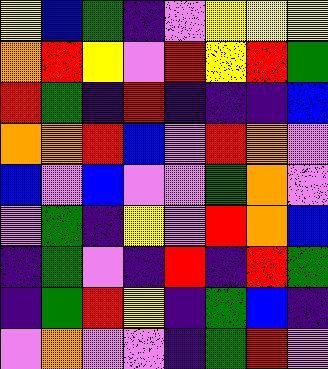[["yellow", "blue", "green", "indigo", "violet", "yellow", "yellow", "yellow"], ["orange", "red", "yellow", "violet", "red", "yellow", "red", "green"], ["red", "green", "indigo", "red", "indigo", "indigo", "indigo", "blue"], ["orange", "orange", "red", "blue", "violet", "red", "orange", "violet"], ["blue", "violet", "blue", "violet", "violet", "green", "orange", "violet"], ["violet", "green", "indigo", "yellow", "violet", "red", "orange", "blue"], ["indigo", "green", "violet", "indigo", "red", "indigo", "red", "green"], ["indigo", "green", "red", "yellow", "indigo", "green", "blue", "indigo"], ["violet", "orange", "violet", "violet", "indigo", "green", "red", "violet"]]